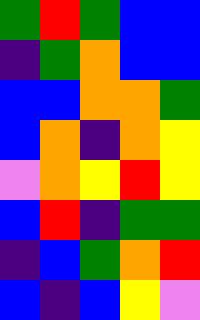[["green", "red", "green", "blue", "blue"], ["indigo", "green", "orange", "blue", "blue"], ["blue", "blue", "orange", "orange", "green"], ["blue", "orange", "indigo", "orange", "yellow"], ["violet", "orange", "yellow", "red", "yellow"], ["blue", "red", "indigo", "green", "green"], ["indigo", "blue", "green", "orange", "red"], ["blue", "indigo", "blue", "yellow", "violet"]]